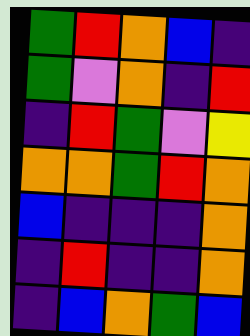[["green", "red", "orange", "blue", "indigo"], ["green", "violet", "orange", "indigo", "red"], ["indigo", "red", "green", "violet", "yellow"], ["orange", "orange", "green", "red", "orange"], ["blue", "indigo", "indigo", "indigo", "orange"], ["indigo", "red", "indigo", "indigo", "orange"], ["indigo", "blue", "orange", "green", "blue"]]